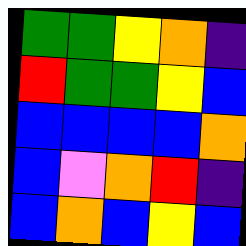[["green", "green", "yellow", "orange", "indigo"], ["red", "green", "green", "yellow", "blue"], ["blue", "blue", "blue", "blue", "orange"], ["blue", "violet", "orange", "red", "indigo"], ["blue", "orange", "blue", "yellow", "blue"]]